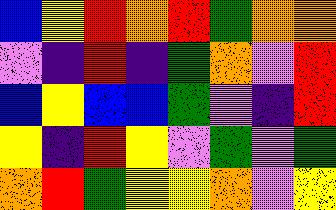[["blue", "yellow", "red", "orange", "red", "green", "orange", "orange"], ["violet", "indigo", "red", "indigo", "green", "orange", "violet", "red"], ["blue", "yellow", "blue", "blue", "green", "violet", "indigo", "red"], ["yellow", "indigo", "red", "yellow", "violet", "green", "violet", "green"], ["orange", "red", "green", "yellow", "yellow", "orange", "violet", "yellow"]]